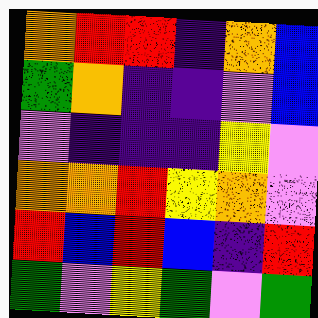[["orange", "red", "red", "indigo", "orange", "blue"], ["green", "orange", "indigo", "indigo", "violet", "blue"], ["violet", "indigo", "indigo", "indigo", "yellow", "violet"], ["orange", "orange", "red", "yellow", "orange", "violet"], ["red", "blue", "red", "blue", "indigo", "red"], ["green", "violet", "yellow", "green", "violet", "green"]]